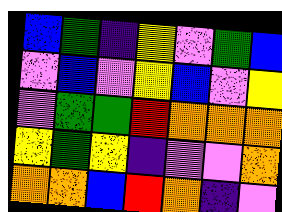[["blue", "green", "indigo", "yellow", "violet", "green", "blue"], ["violet", "blue", "violet", "yellow", "blue", "violet", "yellow"], ["violet", "green", "green", "red", "orange", "orange", "orange"], ["yellow", "green", "yellow", "indigo", "violet", "violet", "orange"], ["orange", "orange", "blue", "red", "orange", "indigo", "violet"]]